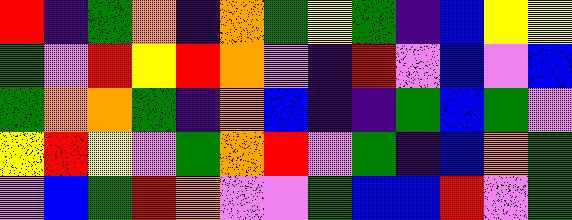[["red", "indigo", "green", "orange", "indigo", "orange", "green", "yellow", "green", "indigo", "blue", "yellow", "yellow"], ["green", "violet", "red", "yellow", "red", "orange", "violet", "indigo", "red", "violet", "blue", "violet", "blue"], ["green", "orange", "orange", "green", "indigo", "orange", "blue", "indigo", "indigo", "green", "blue", "green", "violet"], ["yellow", "red", "yellow", "violet", "green", "orange", "red", "violet", "green", "indigo", "blue", "orange", "green"], ["violet", "blue", "green", "red", "orange", "violet", "violet", "green", "blue", "blue", "red", "violet", "green"]]